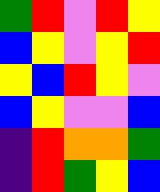[["green", "red", "violet", "red", "yellow"], ["blue", "yellow", "violet", "yellow", "red"], ["yellow", "blue", "red", "yellow", "violet"], ["blue", "yellow", "violet", "violet", "blue"], ["indigo", "red", "orange", "orange", "green"], ["indigo", "red", "green", "yellow", "blue"]]